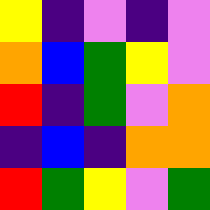[["yellow", "indigo", "violet", "indigo", "violet"], ["orange", "blue", "green", "yellow", "violet"], ["red", "indigo", "green", "violet", "orange"], ["indigo", "blue", "indigo", "orange", "orange"], ["red", "green", "yellow", "violet", "green"]]